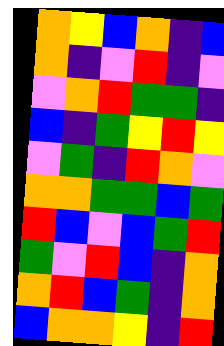[["orange", "yellow", "blue", "orange", "indigo", "blue"], ["orange", "indigo", "violet", "red", "indigo", "violet"], ["violet", "orange", "red", "green", "green", "indigo"], ["blue", "indigo", "green", "yellow", "red", "yellow"], ["violet", "green", "indigo", "red", "orange", "violet"], ["orange", "orange", "green", "green", "blue", "green"], ["red", "blue", "violet", "blue", "green", "red"], ["green", "violet", "red", "blue", "indigo", "orange"], ["orange", "red", "blue", "green", "indigo", "orange"], ["blue", "orange", "orange", "yellow", "indigo", "red"]]